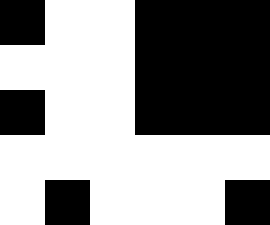[["black", "white", "white", "black", "black", "black"], ["white", "white", "white", "black", "black", "black"], ["black", "white", "white", "black", "black", "black"], ["white", "white", "white", "white", "white", "white"], ["white", "black", "white", "white", "white", "black"]]